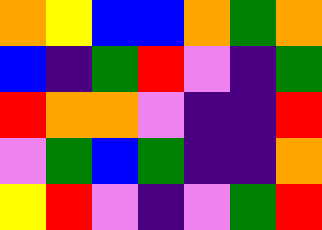[["orange", "yellow", "blue", "blue", "orange", "green", "orange"], ["blue", "indigo", "green", "red", "violet", "indigo", "green"], ["red", "orange", "orange", "violet", "indigo", "indigo", "red"], ["violet", "green", "blue", "green", "indigo", "indigo", "orange"], ["yellow", "red", "violet", "indigo", "violet", "green", "red"]]